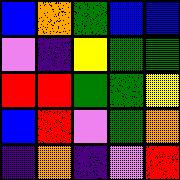[["blue", "orange", "green", "blue", "blue"], ["violet", "indigo", "yellow", "green", "green"], ["red", "red", "green", "green", "yellow"], ["blue", "red", "violet", "green", "orange"], ["indigo", "orange", "indigo", "violet", "red"]]